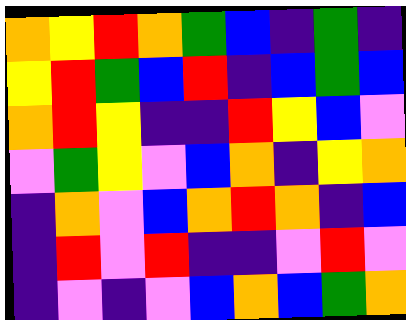[["orange", "yellow", "red", "orange", "green", "blue", "indigo", "green", "indigo"], ["yellow", "red", "green", "blue", "red", "indigo", "blue", "green", "blue"], ["orange", "red", "yellow", "indigo", "indigo", "red", "yellow", "blue", "violet"], ["violet", "green", "yellow", "violet", "blue", "orange", "indigo", "yellow", "orange"], ["indigo", "orange", "violet", "blue", "orange", "red", "orange", "indigo", "blue"], ["indigo", "red", "violet", "red", "indigo", "indigo", "violet", "red", "violet"], ["indigo", "violet", "indigo", "violet", "blue", "orange", "blue", "green", "orange"]]